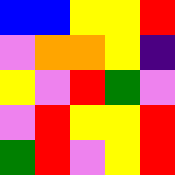[["blue", "blue", "yellow", "yellow", "red"], ["violet", "orange", "orange", "yellow", "indigo"], ["yellow", "violet", "red", "green", "violet"], ["violet", "red", "yellow", "yellow", "red"], ["green", "red", "violet", "yellow", "red"]]